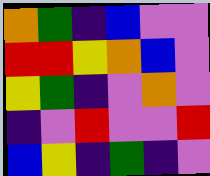[["orange", "green", "indigo", "blue", "violet", "violet"], ["red", "red", "yellow", "orange", "blue", "violet"], ["yellow", "green", "indigo", "violet", "orange", "violet"], ["indigo", "violet", "red", "violet", "violet", "red"], ["blue", "yellow", "indigo", "green", "indigo", "violet"]]